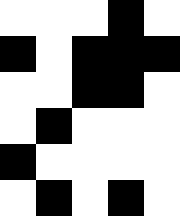[["white", "white", "white", "black", "white"], ["black", "white", "black", "black", "black"], ["white", "white", "black", "black", "white"], ["white", "black", "white", "white", "white"], ["black", "white", "white", "white", "white"], ["white", "black", "white", "black", "white"]]